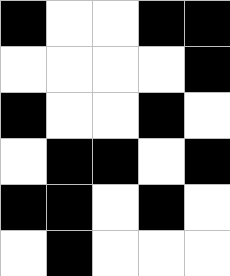[["black", "white", "white", "black", "black"], ["white", "white", "white", "white", "black"], ["black", "white", "white", "black", "white"], ["white", "black", "black", "white", "black"], ["black", "black", "white", "black", "white"], ["white", "black", "white", "white", "white"]]